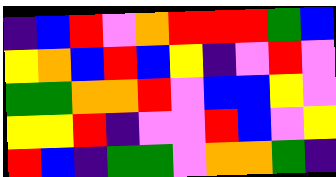[["indigo", "blue", "red", "violet", "orange", "red", "red", "red", "green", "blue"], ["yellow", "orange", "blue", "red", "blue", "yellow", "indigo", "violet", "red", "violet"], ["green", "green", "orange", "orange", "red", "violet", "blue", "blue", "yellow", "violet"], ["yellow", "yellow", "red", "indigo", "violet", "violet", "red", "blue", "violet", "yellow"], ["red", "blue", "indigo", "green", "green", "violet", "orange", "orange", "green", "indigo"]]